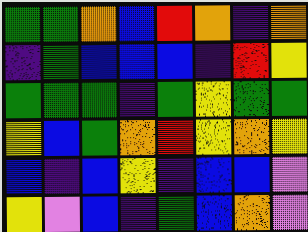[["green", "green", "orange", "blue", "red", "orange", "indigo", "orange"], ["indigo", "green", "blue", "blue", "blue", "indigo", "red", "yellow"], ["green", "green", "green", "indigo", "green", "yellow", "green", "green"], ["yellow", "blue", "green", "orange", "red", "yellow", "orange", "yellow"], ["blue", "indigo", "blue", "yellow", "indigo", "blue", "blue", "violet"], ["yellow", "violet", "blue", "indigo", "green", "blue", "orange", "violet"]]